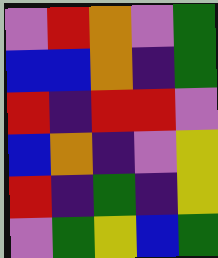[["violet", "red", "orange", "violet", "green"], ["blue", "blue", "orange", "indigo", "green"], ["red", "indigo", "red", "red", "violet"], ["blue", "orange", "indigo", "violet", "yellow"], ["red", "indigo", "green", "indigo", "yellow"], ["violet", "green", "yellow", "blue", "green"]]